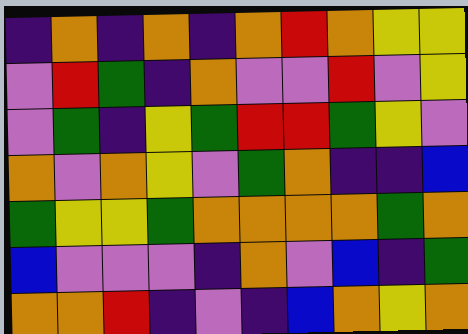[["indigo", "orange", "indigo", "orange", "indigo", "orange", "red", "orange", "yellow", "yellow"], ["violet", "red", "green", "indigo", "orange", "violet", "violet", "red", "violet", "yellow"], ["violet", "green", "indigo", "yellow", "green", "red", "red", "green", "yellow", "violet"], ["orange", "violet", "orange", "yellow", "violet", "green", "orange", "indigo", "indigo", "blue"], ["green", "yellow", "yellow", "green", "orange", "orange", "orange", "orange", "green", "orange"], ["blue", "violet", "violet", "violet", "indigo", "orange", "violet", "blue", "indigo", "green"], ["orange", "orange", "red", "indigo", "violet", "indigo", "blue", "orange", "yellow", "orange"]]